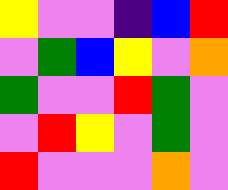[["yellow", "violet", "violet", "indigo", "blue", "red"], ["violet", "green", "blue", "yellow", "violet", "orange"], ["green", "violet", "violet", "red", "green", "violet"], ["violet", "red", "yellow", "violet", "green", "violet"], ["red", "violet", "violet", "violet", "orange", "violet"]]